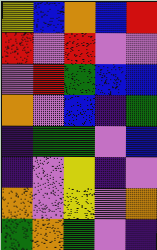[["yellow", "blue", "orange", "blue", "red"], ["red", "violet", "red", "violet", "violet"], ["violet", "red", "green", "blue", "blue"], ["orange", "violet", "blue", "indigo", "green"], ["indigo", "green", "green", "violet", "blue"], ["indigo", "violet", "yellow", "indigo", "violet"], ["orange", "violet", "yellow", "violet", "orange"], ["green", "orange", "green", "violet", "indigo"]]